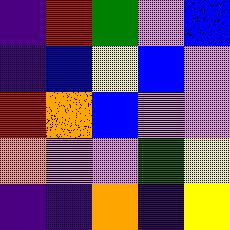[["indigo", "red", "green", "violet", "blue"], ["indigo", "blue", "yellow", "blue", "violet"], ["red", "orange", "blue", "violet", "violet"], ["orange", "violet", "violet", "green", "yellow"], ["indigo", "indigo", "orange", "indigo", "yellow"]]